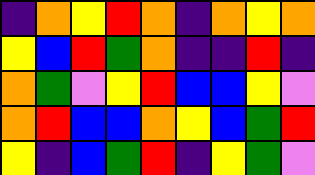[["indigo", "orange", "yellow", "red", "orange", "indigo", "orange", "yellow", "orange"], ["yellow", "blue", "red", "green", "orange", "indigo", "indigo", "red", "indigo"], ["orange", "green", "violet", "yellow", "red", "blue", "blue", "yellow", "violet"], ["orange", "red", "blue", "blue", "orange", "yellow", "blue", "green", "red"], ["yellow", "indigo", "blue", "green", "red", "indigo", "yellow", "green", "violet"]]